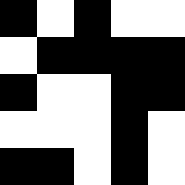[["black", "white", "black", "white", "white"], ["white", "black", "black", "black", "black"], ["black", "white", "white", "black", "black"], ["white", "white", "white", "black", "white"], ["black", "black", "white", "black", "white"]]